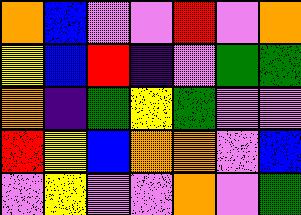[["orange", "blue", "violet", "violet", "red", "violet", "orange"], ["yellow", "blue", "red", "indigo", "violet", "green", "green"], ["orange", "indigo", "green", "yellow", "green", "violet", "violet"], ["red", "yellow", "blue", "orange", "orange", "violet", "blue"], ["violet", "yellow", "violet", "violet", "orange", "violet", "green"]]